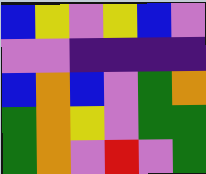[["blue", "yellow", "violet", "yellow", "blue", "violet"], ["violet", "violet", "indigo", "indigo", "indigo", "indigo"], ["blue", "orange", "blue", "violet", "green", "orange"], ["green", "orange", "yellow", "violet", "green", "green"], ["green", "orange", "violet", "red", "violet", "green"]]